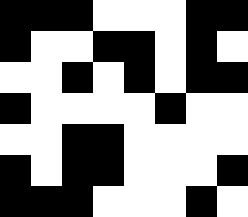[["black", "black", "black", "white", "white", "white", "black", "black"], ["black", "white", "white", "black", "black", "white", "black", "white"], ["white", "white", "black", "white", "black", "white", "black", "black"], ["black", "white", "white", "white", "white", "black", "white", "white"], ["white", "white", "black", "black", "white", "white", "white", "white"], ["black", "white", "black", "black", "white", "white", "white", "black"], ["black", "black", "black", "white", "white", "white", "black", "white"]]